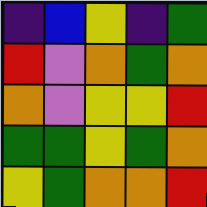[["indigo", "blue", "yellow", "indigo", "green"], ["red", "violet", "orange", "green", "orange"], ["orange", "violet", "yellow", "yellow", "red"], ["green", "green", "yellow", "green", "orange"], ["yellow", "green", "orange", "orange", "red"]]